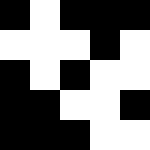[["black", "white", "black", "black", "black"], ["white", "white", "white", "black", "white"], ["black", "white", "black", "white", "white"], ["black", "black", "white", "white", "black"], ["black", "black", "black", "white", "white"]]